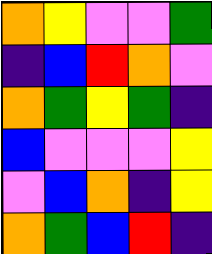[["orange", "yellow", "violet", "violet", "green"], ["indigo", "blue", "red", "orange", "violet"], ["orange", "green", "yellow", "green", "indigo"], ["blue", "violet", "violet", "violet", "yellow"], ["violet", "blue", "orange", "indigo", "yellow"], ["orange", "green", "blue", "red", "indigo"]]